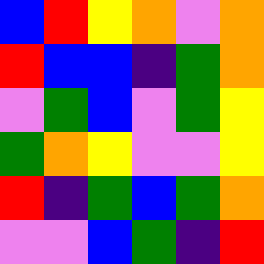[["blue", "red", "yellow", "orange", "violet", "orange"], ["red", "blue", "blue", "indigo", "green", "orange"], ["violet", "green", "blue", "violet", "green", "yellow"], ["green", "orange", "yellow", "violet", "violet", "yellow"], ["red", "indigo", "green", "blue", "green", "orange"], ["violet", "violet", "blue", "green", "indigo", "red"]]